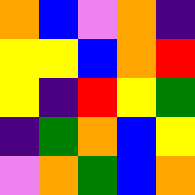[["orange", "blue", "violet", "orange", "indigo"], ["yellow", "yellow", "blue", "orange", "red"], ["yellow", "indigo", "red", "yellow", "green"], ["indigo", "green", "orange", "blue", "yellow"], ["violet", "orange", "green", "blue", "orange"]]